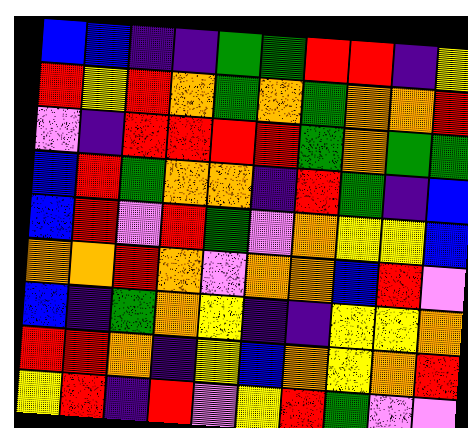[["blue", "blue", "indigo", "indigo", "green", "green", "red", "red", "indigo", "yellow"], ["red", "yellow", "red", "orange", "green", "orange", "green", "orange", "orange", "red"], ["violet", "indigo", "red", "red", "red", "red", "green", "orange", "green", "green"], ["blue", "red", "green", "orange", "orange", "indigo", "red", "green", "indigo", "blue"], ["blue", "red", "violet", "red", "green", "violet", "orange", "yellow", "yellow", "blue"], ["orange", "orange", "red", "orange", "violet", "orange", "orange", "blue", "red", "violet"], ["blue", "indigo", "green", "orange", "yellow", "indigo", "indigo", "yellow", "yellow", "orange"], ["red", "red", "orange", "indigo", "yellow", "blue", "orange", "yellow", "orange", "red"], ["yellow", "red", "indigo", "red", "violet", "yellow", "red", "green", "violet", "violet"]]